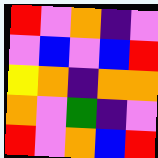[["red", "violet", "orange", "indigo", "violet"], ["violet", "blue", "violet", "blue", "red"], ["yellow", "orange", "indigo", "orange", "orange"], ["orange", "violet", "green", "indigo", "violet"], ["red", "violet", "orange", "blue", "red"]]